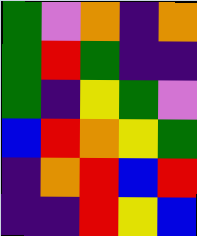[["green", "violet", "orange", "indigo", "orange"], ["green", "red", "green", "indigo", "indigo"], ["green", "indigo", "yellow", "green", "violet"], ["blue", "red", "orange", "yellow", "green"], ["indigo", "orange", "red", "blue", "red"], ["indigo", "indigo", "red", "yellow", "blue"]]